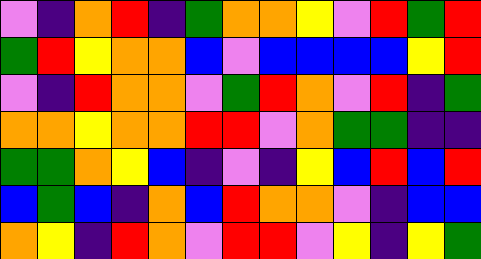[["violet", "indigo", "orange", "red", "indigo", "green", "orange", "orange", "yellow", "violet", "red", "green", "red"], ["green", "red", "yellow", "orange", "orange", "blue", "violet", "blue", "blue", "blue", "blue", "yellow", "red"], ["violet", "indigo", "red", "orange", "orange", "violet", "green", "red", "orange", "violet", "red", "indigo", "green"], ["orange", "orange", "yellow", "orange", "orange", "red", "red", "violet", "orange", "green", "green", "indigo", "indigo"], ["green", "green", "orange", "yellow", "blue", "indigo", "violet", "indigo", "yellow", "blue", "red", "blue", "red"], ["blue", "green", "blue", "indigo", "orange", "blue", "red", "orange", "orange", "violet", "indigo", "blue", "blue"], ["orange", "yellow", "indigo", "red", "orange", "violet", "red", "red", "violet", "yellow", "indigo", "yellow", "green"]]